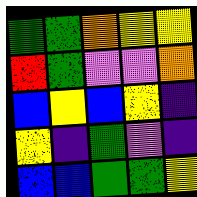[["green", "green", "orange", "yellow", "yellow"], ["red", "green", "violet", "violet", "orange"], ["blue", "yellow", "blue", "yellow", "indigo"], ["yellow", "indigo", "green", "violet", "indigo"], ["blue", "blue", "green", "green", "yellow"]]